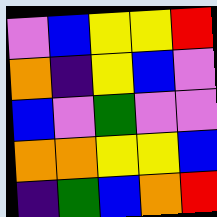[["violet", "blue", "yellow", "yellow", "red"], ["orange", "indigo", "yellow", "blue", "violet"], ["blue", "violet", "green", "violet", "violet"], ["orange", "orange", "yellow", "yellow", "blue"], ["indigo", "green", "blue", "orange", "red"]]